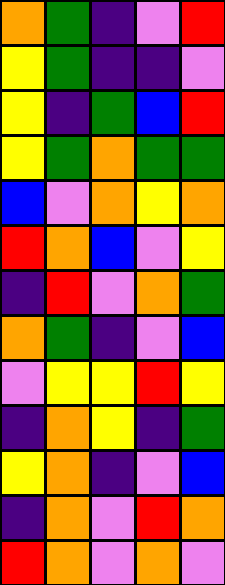[["orange", "green", "indigo", "violet", "red"], ["yellow", "green", "indigo", "indigo", "violet"], ["yellow", "indigo", "green", "blue", "red"], ["yellow", "green", "orange", "green", "green"], ["blue", "violet", "orange", "yellow", "orange"], ["red", "orange", "blue", "violet", "yellow"], ["indigo", "red", "violet", "orange", "green"], ["orange", "green", "indigo", "violet", "blue"], ["violet", "yellow", "yellow", "red", "yellow"], ["indigo", "orange", "yellow", "indigo", "green"], ["yellow", "orange", "indigo", "violet", "blue"], ["indigo", "orange", "violet", "red", "orange"], ["red", "orange", "violet", "orange", "violet"]]